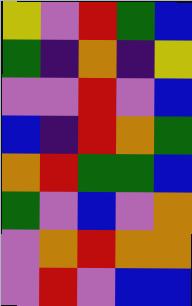[["yellow", "violet", "red", "green", "blue"], ["green", "indigo", "orange", "indigo", "yellow"], ["violet", "violet", "red", "violet", "blue"], ["blue", "indigo", "red", "orange", "green"], ["orange", "red", "green", "green", "blue"], ["green", "violet", "blue", "violet", "orange"], ["violet", "orange", "red", "orange", "orange"], ["violet", "red", "violet", "blue", "blue"]]